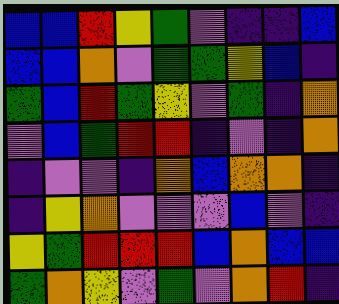[["blue", "blue", "red", "yellow", "green", "violet", "indigo", "indigo", "blue"], ["blue", "blue", "orange", "violet", "green", "green", "yellow", "blue", "indigo"], ["green", "blue", "red", "green", "yellow", "violet", "green", "indigo", "orange"], ["violet", "blue", "green", "red", "red", "indigo", "violet", "indigo", "orange"], ["indigo", "violet", "violet", "indigo", "orange", "blue", "orange", "orange", "indigo"], ["indigo", "yellow", "orange", "violet", "violet", "violet", "blue", "violet", "indigo"], ["yellow", "green", "red", "red", "red", "blue", "orange", "blue", "blue"], ["green", "orange", "yellow", "violet", "green", "violet", "orange", "red", "indigo"]]